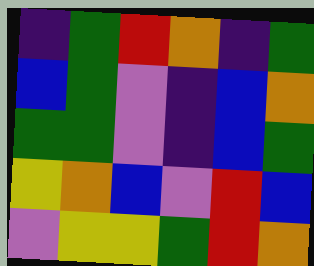[["indigo", "green", "red", "orange", "indigo", "green"], ["blue", "green", "violet", "indigo", "blue", "orange"], ["green", "green", "violet", "indigo", "blue", "green"], ["yellow", "orange", "blue", "violet", "red", "blue"], ["violet", "yellow", "yellow", "green", "red", "orange"]]